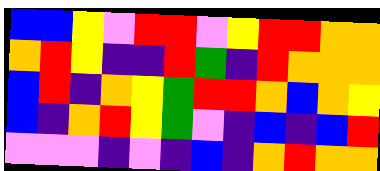[["blue", "blue", "yellow", "violet", "red", "red", "violet", "yellow", "red", "red", "orange", "orange"], ["orange", "red", "yellow", "indigo", "indigo", "red", "green", "indigo", "red", "orange", "orange", "orange"], ["blue", "red", "indigo", "orange", "yellow", "green", "red", "red", "orange", "blue", "orange", "yellow"], ["blue", "indigo", "orange", "red", "yellow", "green", "violet", "indigo", "blue", "indigo", "blue", "red"], ["violet", "violet", "violet", "indigo", "violet", "indigo", "blue", "indigo", "orange", "red", "orange", "orange"]]